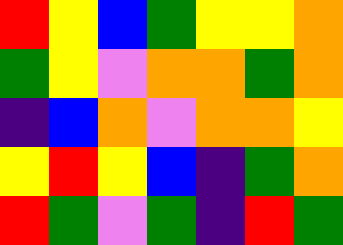[["red", "yellow", "blue", "green", "yellow", "yellow", "orange"], ["green", "yellow", "violet", "orange", "orange", "green", "orange"], ["indigo", "blue", "orange", "violet", "orange", "orange", "yellow"], ["yellow", "red", "yellow", "blue", "indigo", "green", "orange"], ["red", "green", "violet", "green", "indigo", "red", "green"]]